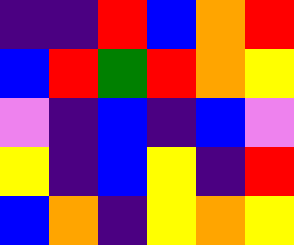[["indigo", "indigo", "red", "blue", "orange", "red"], ["blue", "red", "green", "red", "orange", "yellow"], ["violet", "indigo", "blue", "indigo", "blue", "violet"], ["yellow", "indigo", "blue", "yellow", "indigo", "red"], ["blue", "orange", "indigo", "yellow", "orange", "yellow"]]